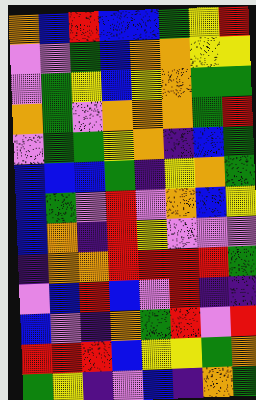[["orange", "blue", "red", "blue", "blue", "green", "yellow", "red"], ["violet", "violet", "green", "blue", "orange", "orange", "yellow", "yellow"], ["violet", "green", "yellow", "blue", "yellow", "orange", "green", "green"], ["orange", "green", "violet", "orange", "orange", "orange", "green", "red"], ["violet", "green", "green", "yellow", "orange", "indigo", "blue", "green"], ["blue", "blue", "blue", "green", "indigo", "yellow", "orange", "green"], ["blue", "green", "violet", "red", "violet", "orange", "blue", "yellow"], ["blue", "orange", "indigo", "red", "yellow", "violet", "violet", "violet"], ["indigo", "orange", "orange", "red", "red", "red", "red", "green"], ["violet", "blue", "red", "blue", "violet", "red", "indigo", "indigo"], ["blue", "violet", "indigo", "orange", "green", "red", "violet", "red"], ["red", "red", "red", "blue", "yellow", "yellow", "green", "orange"], ["green", "yellow", "indigo", "violet", "blue", "indigo", "orange", "green"]]